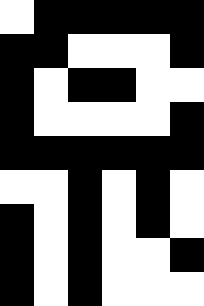[["white", "black", "black", "black", "black", "black"], ["black", "black", "white", "white", "white", "black"], ["black", "white", "black", "black", "white", "white"], ["black", "white", "white", "white", "white", "black"], ["black", "black", "black", "black", "black", "black"], ["white", "white", "black", "white", "black", "white"], ["black", "white", "black", "white", "black", "white"], ["black", "white", "black", "white", "white", "black"], ["black", "white", "black", "white", "white", "white"]]